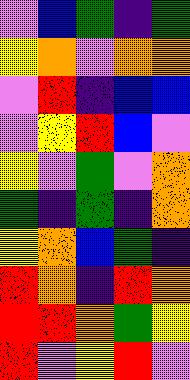[["violet", "blue", "green", "indigo", "green"], ["yellow", "orange", "violet", "orange", "orange"], ["violet", "red", "indigo", "blue", "blue"], ["violet", "yellow", "red", "blue", "violet"], ["yellow", "violet", "green", "violet", "orange"], ["green", "indigo", "green", "indigo", "orange"], ["yellow", "orange", "blue", "green", "indigo"], ["red", "orange", "indigo", "red", "orange"], ["red", "red", "orange", "green", "yellow"], ["red", "violet", "yellow", "red", "violet"]]